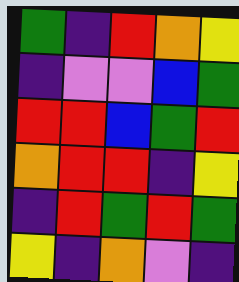[["green", "indigo", "red", "orange", "yellow"], ["indigo", "violet", "violet", "blue", "green"], ["red", "red", "blue", "green", "red"], ["orange", "red", "red", "indigo", "yellow"], ["indigo", "red", "green", "red", "green"], ["yellow", "indigo", "orange", "violet", "indigo"]]